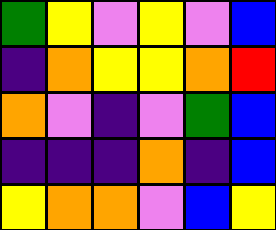[["green", "yellow", "violet", "yellow", "violet", "blue"], ["indigo", "orange", "yellow", "yellow", "orange", "red"], ["orange", "violet", "indigo", "violet", "green", "blue"], ["indigo", "indigo", "indigo", "orange", "indigo", "blue"], ["yellow", "orange", "orange", "violet", "blue", "yellow"]]